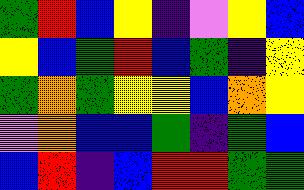[["green", "red", "blue", "yellow", "indigo", "violet", "yellow", "blue"], ["yellow", "blue", "green", "red", "blue", "green", "indigo", "yellow"], ["green", "orange", "green", "yellow", "yellow", "blue", "orange", "yellow"], ["violet", "orange", "blue", "blue", "green", "indigo", "green", "blue"], ["blue", "red", "indigo", "blue", "red", "red", "green", "green"]]